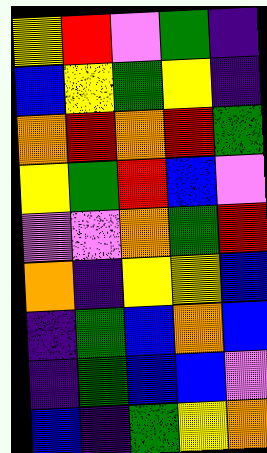[["yellow", "red", "violet", "green", "indigo"], ["blue", "yellow", "green", "yellow", "indigo"], ["orange", "red", "orange", "red", "green"], ["yellow", "green", "red", "blue", "violet"], ["violet", "violet", "orange", "green", "red"], ["orange", "indigo", "yellow", "yellow", "blue"], ["indigo", "green", "blue", "orange", "blue"], ["indigo", "green", "blue", "blue", "violet"], ["blue", "indigo", "green", "yellow", "orange"]]